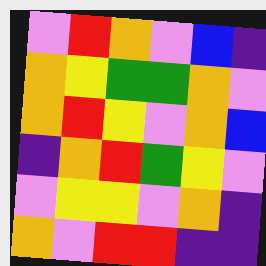[["violet", "red", "orange", "violet", "blue", "indigo"], ["orange", "yellow", "green", "green", "orange", "violet"], ["orange", "red", "yellow", "violet", "orange", "blue"], ["indigo", "orange", "red", "green", "yellow", "violet"], ["violet", "yellow", "yellow", "violet", "orange", "indigo"], ["orange", "violet", "red", "red", "indigo", "indigo"]]